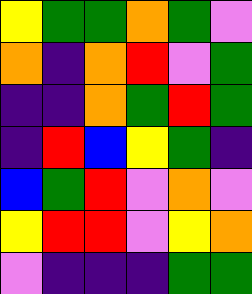[["yellow", "green", "green", "orange", "green", "violet"], ["orange", "indigo", "orange", "red", "violet", "green"], ["indigo", "indigo", "orange", "green", "red", "green"], ["indigo", "red", "blue", "yellow", "green", "indigo"], ["blue", "green", "red", "violet", "orange", "violet"], ["yellow", "red", "red", "violet", "yellow", "orange"], ["violet", "indigo", "indigo", "indigo", "green", "green"]]